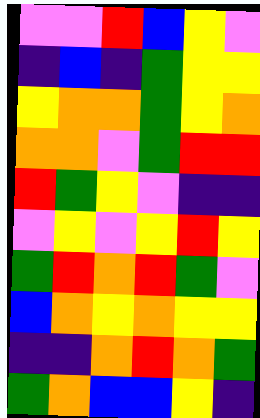[["violet", "violet", "red", "blue", "yellow", "violet"], ["indigo", "blue", "indigo", "green", "yellow", "yellow"], ["yellow", "orange", "orange", "green", "yellow", "orange"], ["orange", "orange", "violet", "green", "red", "red"], ["red", "green", "yellow", "violet", "indigo", "indigo"], ["violet", "yellow", "violet", "yellow", "red", "yellow"], ["green", "red", "orange", "red", "green", "violet"], ["blue", "orange", "yellow", "orange", "yellow", "yellow"], ["indigo", "indigo", "orange", "red", "orange", "green"], ["green", "orange", "blue", "blue", "yellow", "indigo"]]